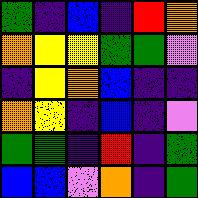[["green", "indigo", "blue", "indigo", "red", "orange"], ["orange", "yellow", "yellow", "green", "green", "violet"], ["indigo", "yellow", "orange", "blue", "indigo", "indigo"], ["orange", "yellow", "indigo", "blue", "indigo", "violet"], ["green", "green", "indigo", "red", "indigo", "green"], ["blue", "blue", "violet", "orange", "indigo", "green"]]